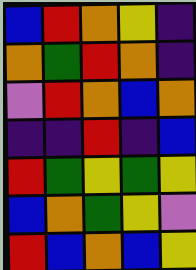[["blue", "red", "orange", "yellow", "indigo"], ["orange", "green", "red", "orange", "indigo"], ["violet", "red", "orange", "blue", "orange"], ["indigo", "indigo", "red", "indigo", "blue"], ["red", "green", "yellow", "green", "yellow"], ["blue", "orange", "green", "yellow", "violet"], ["red", "blue", "orange", "blue", "yellow"]]